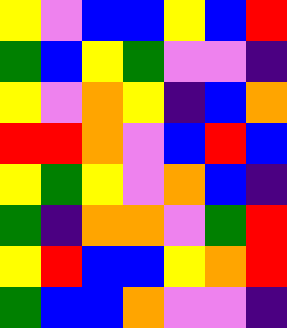[["yellow", "violet", "blue", "blue", "yellow", "blue", "red"], ["green", "blue", "yellow", "green", "violet", "violet", "indigo"], ["yellow", "violet", "orange", "yellow", "indigo", "blue", "orange"], ["red", "red", "orange", "violet", "blue", "red", "blue"], ["yellow", "green", "yellow", "violet", "orange", "blue", "indigo"], ["green", "indigo", "orange", "orange", "violet", "green", "red"], ["yellow", "red", "blue", "blue", "yellow", "orange", "red"], ["green", "blue", "blue", "orange", "violet", "violet", "indigo"]]